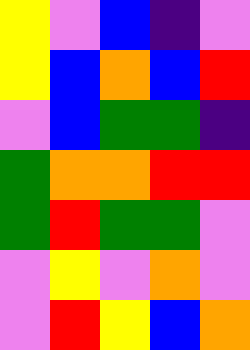[["yellow", "violet", "blue", "indigo", "violet"], ["yellow", "blue", "orange", "blue", "red"], ["violet", "blue", "green", "green", "indigo"], ["green", "orange", "orange", "red", "red"], ["green", "red", "green", "green", "violet"], ["violet", "yellow", "violet", "orange", "violet"], ["violet", "red", "yellow", "blue", "orange"]]